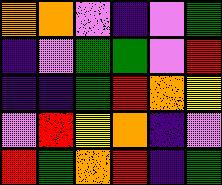[["orange", "orange", "violet", "indigo", "violet", "green"], ["indigo", "violet", "green", "green", "violet", "red"], ["indigo", "indigo", "green", "red", "orange", "yellow"], ["violet", "red", "yellow", "orange", "indigo", "violet"], ["red", "green", "orange", "red", "indigo", "green"]]